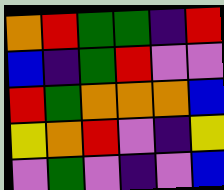[["orange", "red", "green", "green", "indigo", "red"], ["blue", "indigo", "green", "red", "violet", "violet"], ["red", "green", "orange", "orange", "orange", "blue"], ["yellow", "orange", "red", "violet", "indigo", "yellow"], ["violet", "green", "violet", "indigo", "violet", "blue"]]